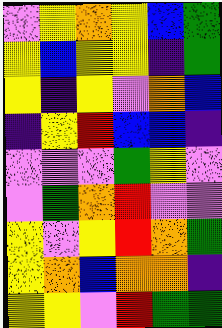[["violet", "yellow", "orange", "yellow", "blue", "green"], ["yellow", "blue", "yellow", "yellow", "indigo", "green"], ["yellow", "indigo", "yellow", "violet", "orange", "blue"], ["indigo", "yellow", "red", "blue", "blue", "indigo"], ["violet", "violet", "violet", "green", "yellow", "violet"], ["violet", "green", "orange", "red", "violet", "violet"], ["yellow", "violet", "yellow", "red", "orange", "green"], ["yellow", "orange", "blue", "orange", "orange", "indigo"], ["yellow", "yellow", "violet", "red", "green", "green"]]